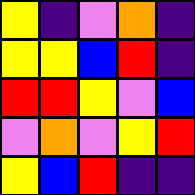[["yellow", "indigo", "violet", "orange", "indigo"], ["yellow", "yellow", "blue", "red", "indigo"], ["red", "red", "yellow", "violet", "blue"], ["violet", "orange", "violet", "yellow", "red"], ["yellow", "blue", "red", "indigo", "indigo"]]